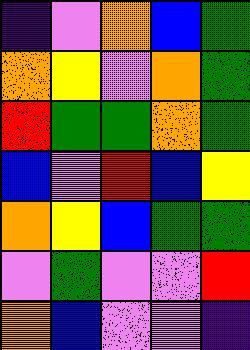[["indigo", "violet", "orange", "blue", "green"], ["orange", "yellow", "violet", "orange", "green"], ["red", "green", "green", "orange", "green"], ["blue", "violet", "red", "blue", "yellow"], ["orange", "yellow", "blue", "green", "green"], ["violet", "green", "violet", "violet", "red"], ["orange", "blue", "violet", "violet", "indigo"]]